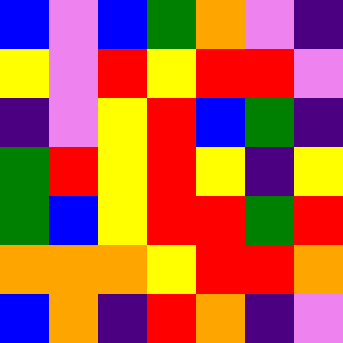[["blue", "violet", "blue", "green", "orange", "violet", "indigo"], ["yellow", "violet", "red", "yellow", "red", "red", "violet"], ["indigo", "violet", "yellow", "red", "blue", "green", "indigo"], ["green", "red", "yellow", "red", "yellow", "indigo", "yellow"], ["green", "blue", "yellow", "red", "red", "green", "red"], ["orange", "orange", "orange", "yellow", "red", "red", "orange"], ["blue", "orange", "indigo", "red", "orange", "indigo", "violet"]]